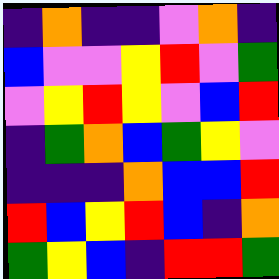[["indigo", "orange", "indigo", "indigo", "violet", "orange", "indigo"], ["blue", "violet", "violet", "yellow", "red", "violet", "green"], ["violet", "yellow", "red", "yellow", "violet", "blue", "red"], ["indigo", "green", "orange", "blue", "green", "yellow", "violet"], ["indigo", "indigo", "indigo", "orange", "blue", "blue", "red"], ["red", "blue", "yellow", "red", "blue", "indigo", "orange"], ["green", "yellow", "blue", "indigo", "red", "red", "green"]]